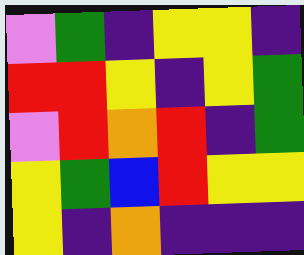[["violet", "green", "indigo", "yellow", "yellow", "indigo"], ["red", "red", "yellow", "indigo", "yellow", "green"], ["violet", "red", "orange", "red", "indigo", "green"], ["yellow", "green", "blue", "red", "yellow", "yellow"], ["yellow", "indigo", "orange", "indigo", "indigo", "indigo"]]